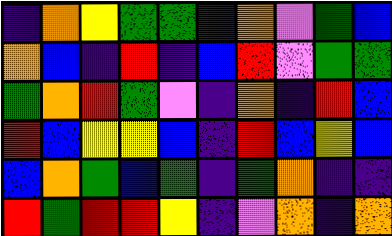[["indigo", "orange", "yellow", "green", "green", "indigo", "orange", "violet", "green", "blue"], ["orange", "blue", "indigo", "red", "indigo", "blue", "red", "violet", "green", "green"], ["green", "orange", "red", "green", "violet", "indigo", "orange", "indigo", "red", "blue"], ["red", "blue", "yellow", "yellow", "blue", "indigo", "red", "blue", "yellow", "blue"], ["blue", "orange", "green", "blue", "green", "indigo", "green", "orange", "indigo", "indigo"], ["red", "green", "red", "red", "yellow", "indigo", "violet", "orange", "indigo", "orange"]]